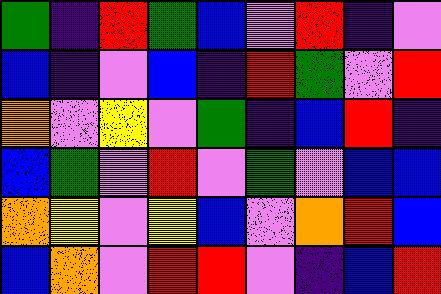[["green", "indigo", "red", "green", "blue", "violet", "red", "indigo", "violet"], ["blue", "indigo", "violet", "blue", "indigo", "red", "green", "violet", "red"], ["orange", "violet", "yellow", "violet", "green", "indigo", "blue", "red", "indigo"], ["blue", "green", "violet", "red", "violet", "green", "violet", "blue", "blue"], ["orange", "yellow", "violet", "yellow", "blue", "violet", "orange", "red", "blue"], ["blue", "orange", "violet", "red", "red", "violet", "indigo", "blue", "red"]]